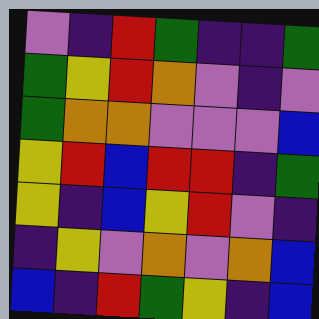[["violet", "indigo", "red", "green", "indigo", "indigo", "green"], ["green", "yellow", "red", "orange", "violet", "indigo", "violet"], ["green", "orange", "orange", "violet", "violet", "violet", "blue"], ["yellow", "red", "blue", "red", "red", "indigo", "green"], ["yellow", "indigo", "blue", "yellow", "red", "violet", "indigo"], ["indigo", "yellow", "violet", "orange", "violet", "orange", "blue"], ["blue", "indigo", "red", "green", "yellow", "indigo", "blue"]]